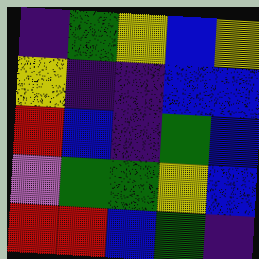[["indigo", "green", "yellow", "blue", "yellow"], ["yellow", "indigo", "indigo", "blue", "blue"], ["red", "blue", "indigo", "green", "blue"], ["violet", "green", "green", "yellow", "blue"], ["red", "red", "blue", "green", "indigo"]]